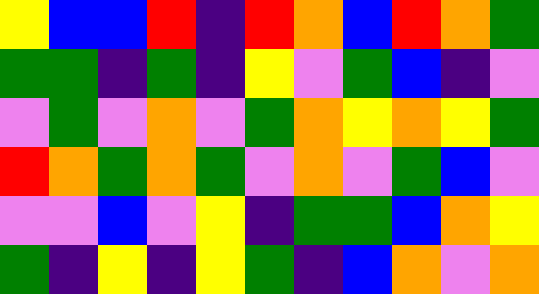[["yellow", "blue", "blue", "red", "indigo", "red", "orange", "blue", "red", "orange", "green"], ["green", "green", "indigo", "green", "indigo", "yellow", "violet", "green", "blue", "indigo", "violet"], ["violet", "green", "violet", "orange", "violet", "green", "orange", "yellow", "orange", "yellow", "green"], ["red", "orange", "green", "orange", "green", "violet", "orange", "violet", "green", "blue", "violet"], ["violet", "violet", "blue", "violet", "yellow", "indigo", "green", "green", "blue", "orange", "yellow"], ["green", "indigo", "yellow", "indigo", "yellow", "green", "indigo", "blue", "orange", "violet", "orange"]]